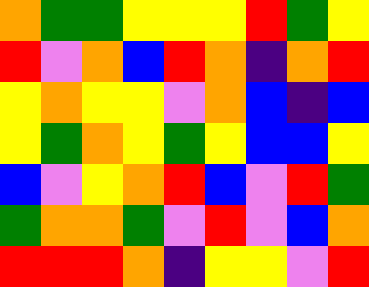[["orange", "green", "green", "yellow", "yellow", "yellow", "red", "green", "yellow"], ["red", "violet", "orange", "blue", "red", "orange", "indigo", "orange", "red"], ["yellow", "orange", "yellow", "yellow", "violet", "orange", "blue", "indigo", "blue"], ["yellow", "green", "orange", "yellow", "green", "yellow", "blue", "blue", "yellow"], ["blue", "violet", "yellow", "orange", "red", "blue", "violet", "red", "green"], ["green", "orange", "orange", "green", "violet", "red", "violet", "blue", "orange"], ["red", "red", "red", "orange", "indigo", "yellow", "yellow", "violet", "red"]]